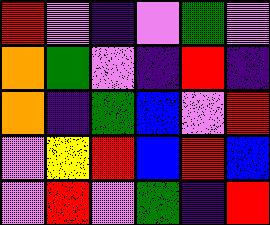[["red", "violet", "indigo", "violet", "green", "violet"], ["orange", "green", "violet", "indigo", "red", "indigo"], ["orange", "indigo", "green", "blue", "violet", "red"], ["violet", "yellow", "red", "blue", "red", "blue"], ["violet", "red", "violet", "green", "indigo", "red"]]